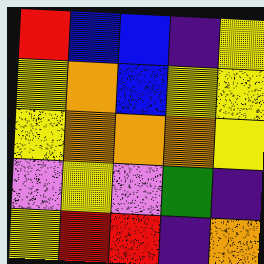[["red", "blue", "blue", "indigo", "yellow"], ["yellow", "orange", "blue", "yellow", "yellow"], ["yellow", "orange", "orange", "orange", "yellow"], ["violet", "yellow", "violet", "green", "indigo"], ["yellow", "red", "red", "indigo", "orange"]]